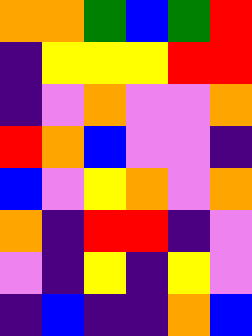[["orange", "orange", "green", "blue", "green", "red"], ["indigo", "yellow", "yellow", "yellow", "red", "red"], ["indigo", "violet", "orange", "violet", "violet", "orange"], ["red", "orange", "blue", "violet", "violet", "indigo"], ["blue", "violet", "yellow", "orange", "violet", "orange"], ["orange", "indigo", "red", "red", "indigo", "violet"], ["violet", "indigo", "yellow", "indigo", "yellow", "violet"], ["indigo", "blue", "indigo", "indigo", "orange", "blue"]]